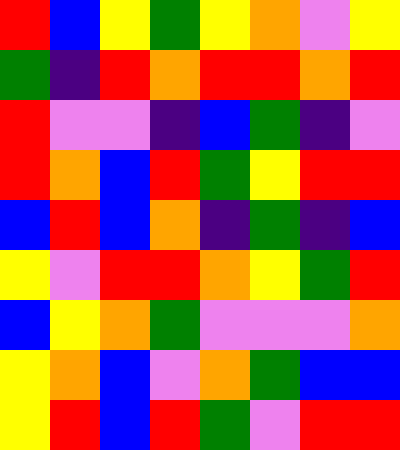[["red", "blue", "yellow", "green", "yellow", "orange", "violet", "yellow"], ["green", "indigo", "red", "orange", "red", "red", "orange", "red"], ["red", "violet", "violet", "indigo", "blue", "green", "indigo", "violet"], ["red", "orange", "blue", "red", "green", "yellow", "red", "red"], ["blue", "red", "blue", "orange", "indigo", "green", "indigo", "blue"], ["yellow", "violet", "red", "red", "orange", "yellow", "green", "red"], ["blue", "yellow", "orange", "green", "violet", "violet", "violet", "orange"], ["yellow", "orange", "blue", "violet", "orange", "green", "blue", "blue"], ["yellow", "red", "blue", "red", "green", "violet", "red", "red"]]